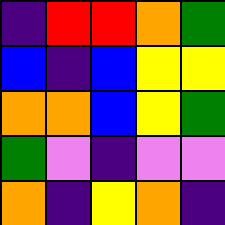[["indigo", "red", "red", "orange", "green"], ["blue", "indigo", "blue", "yellow", "yellow"], ["orange", "orange", "blue", "yellow", "green"], ["green", "violet", "indigo", "violet", "violet"], ["orange", "indigo", "yellow", "orange", "indigo"]]